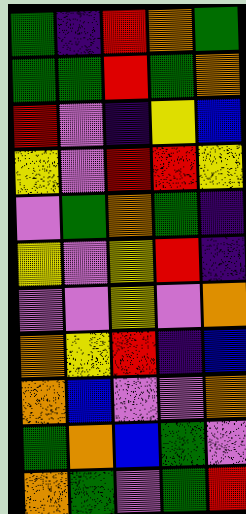[["green", "indigo", "red", "orange", "green"], ["green", "green", "red", "green", "orange"], ["red", "violet", "indigo", "yellow", "blue"], ["yellow", "violet", "red", "red", "yellow"], ["violet", "green", "orange", "green", "indigo"], ["yellow", "violet", "yellow", "red", "indigo"], ["violet", "violet", "yellow", "violet", "orange"], ["orange", "yellow", "red", "indigo", "blue"], ["orange", "blue", "violet", "violet", "orange"], ["green", "orange", "blue", "green", "violet"], ["orange", "green", "violet", "green", "red"]]